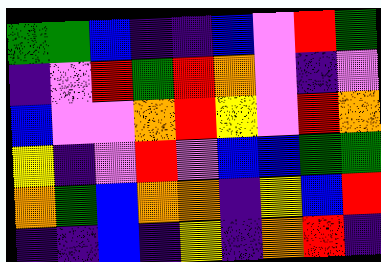[["green", "green", "blue", "indigo", "indigo", "blue", "violet", "red", "green"], ["indigo", "violet", "red", "green", "red", "orange", "violet", "indigo", "violet"], ["blue", "violet", "violet", "orange", "red", "yellow", "violet", "red", "orange"], ["yellow", "indigo", "violet", "red", "violet", "blue", "blue", "green", "green"], ["orange", "green", "blue", "orange", "orange", "indigo", "yellow", "blue", "red"], ["indigo", "indigo", "blue", "indigo", "yellow", "indigo", "orange", "red", "indigo"]]